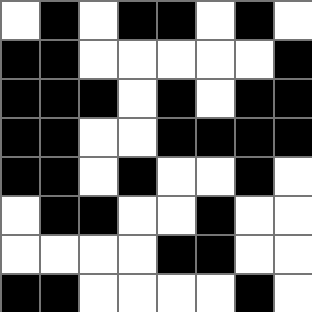[["white", "black", "white", "black", "black", "white", "black", "white"], ["black", "black", "white", "white", "white", "white", "white", "black"], ["black", "black", "black", "white", "black", "white", "black", "black"], ["black", "black", "white", "white", "black", "black", "black", "black"], ["black", "black", "white", "black", "white", "white", "black", "white"], ["white", "black", "black", "white", "white", "black", "white", "white"], ["white", "white", "white", "white", "black", "black", "white", "white"], ["black", "black", "white", "white", "white", "white", "black", "white"]]